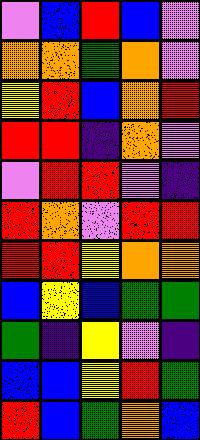[["violet", "blue", "red", "blue", "violet"], ["orange", "orange", "green", "orange", "violet"], ["yellow", "red", "blue", "orange", "red"], ["red", "red", "indigo", "orange", "violet"], ["violet", "red", "red", "violet", "indigo"], ["red", "orange", "violet", "red", "red"], ["red", "red", "yellow", "orange", "orange"], ["blue", "yellow", "blue", "green", "green"], ["green", "indigo", "yellow", "violet", "indigo"], ["blue", "blue", "yellow", "red", "green"], ["red", "blue", "green", "orange", "blue"]]